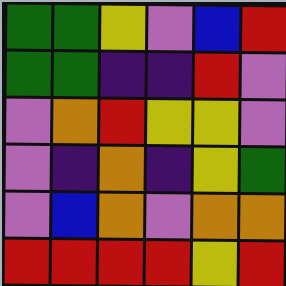[["green", "green", "yellow", "violet", "blue", "red"], ["green", "green", "indigo", "indigo", "red", "violet"], ["violet", "orange", "red", "yellow", "yellow", "violet"], ["violet", "indigo", "orange", "indigo", "yellow", "green"], ["violet", "blue", "orange", "violet", "orange", "orange"], ["red", "red", "red", "red", "yellow", "red"]]